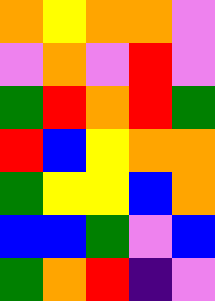[["orange", "yellow", "orange", "orange", "violet"], ["violet", "orange", "violet", "red", "violet"], ["green", "red", "orange", "red", "green"], ["red", "blue", "yellow", "orange", "orange"], ["green", "yellow", "yellow", "blue", "orange"], ["blue", "blue", "green", "violet", "blue"], ["green", "orange", "red", "indigo", "violet"]]